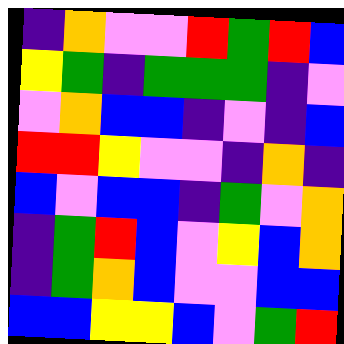[["indigo", "orange", "violet", "violet", "red", "green", "red", "blue"], ["yellow", "green", "indigo", "green", "green", "green", "indigo", "violet"], ["violet", "orange", "blue", "blue", "indigo", "violet", "indigo", "blue"], ["red", "red", "yellow", "violet", "violet", "indigo", "orange", "indigo"], ["blue", "violet", "blue", "blue", "indigo", "green", "violet", "orange"], ["indigo", "green", "red", "blue", "violet", "yellow", "blue", "orange"], ["indigo", "green", "orange", "blue", "violet", "violet", "blue", "blue"], ["blue", "blue", "yellow", "yellow", "blue", "violet", "green", "red"]]